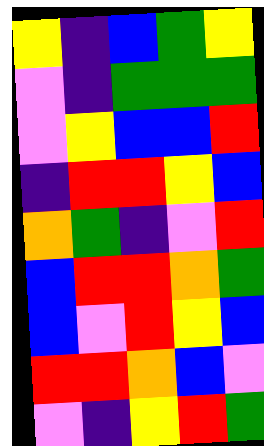[["yellow", "indigo", "blue", "green", "yellow"], ["violet", "indigo", "green", "green", "green"], ["violet", "yellow", "blue", "blue", "red"], ["indigo", "red", "red", "yellow", "blue"], ["orange", "green", "indigo", "violet", "red"], ["blue", "red", "red", "orange", "green"], ["blue", "violet", "red", "yellow", "blue"], ["red", "red", "orange", "blue", "violet"], ["violet", "indigo", "yellow", "red", "green"]]